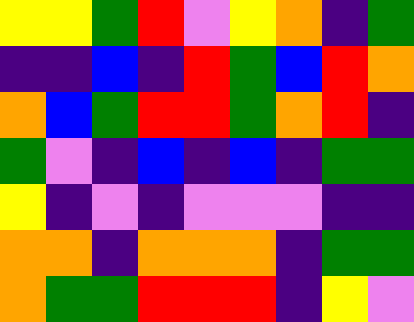[["yellow", "yellow", "green", "red", "violet", "yellow", "orange", "indigo", "green"], ["indigo", "indigo", "blue", "indigo", "red", "green", "blue", "red", "orange"], ["orange", "blue", "green", "red", "red", "green", "orange", "red", "indigo"], ["green", "violet", "indigo", "blue", "indigo", "blue", "indigo", "green", "green"], ["yellow", "indigo", "violet", "indigo", "violet", "violet", "violet", "indigo", "indigo"], ["orange", "orange", "indigo", "orange", "orange", "orange", "indigo", "green", "green"], ["orange", "green", "green", "red", "red", "red", "indigo", "yellow", "violet"]]